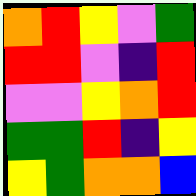[["orange", "red", "yellow", "violet", "green"], ["red", "red", "violet", "indigo", "red"], ["violet", "violet", "yellow", "orange", "red"], ["green", "green", "red", "indigo", "yellow"], ["yellow", "green", "orange", "orange", "blue"]]